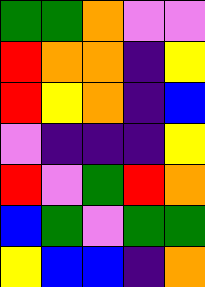[["green", "green", "orange", "violet", "violet"], ["red", "orange", "orange", "indigo", "yellow"], ["red", "yellow", "orange", "indigo", "blue"], ["violet", "indigo", "indigo", "indigo", "yellow"], ["red", "violet", "green", "red", "orange"], ["blue", "green", "violet", "green", "green"], ["yellow", "blue", "blue", "indigo", "orange"]]